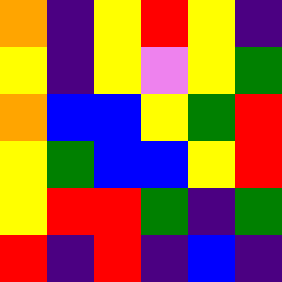[["orange", "indigo", "yellow", "red", "yellow", "indigo"], ["yellow", "indigo", "yellow", "violet", "yellow", "green"], ["orange", "blue", "blue", "yellow", "green", "red"], ["yellow", "green", "blue", "blue", "yellow", "red"], ["yellow", "red", "red", "green", "indigo", "green"], ["red", "indigo", "red", "indigo", "blue", "indigo"]]